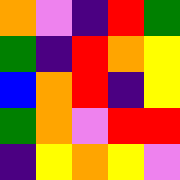[["orange", "violet", "indigo", "red", "green"], ["green", "indigo", "red", "orange", "yellow"], ["blue", "orange", "red", "indigo", "yellow"], ["green", "orange", "violet", "red", "red"], ["indigo", "yellow", "orange", "yellow", "violet"]]